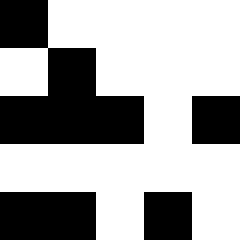[["black", "white", "white", "white", "white"], ["white", "black", "white", "white", "white"], ["black", "black", "black", "white", "black"], ["white", "white", "white", "white", "white"], ["black", "black", "white", "black", "white"]]